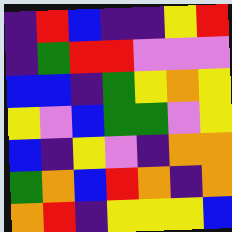[["indigo", "red", "blue", "indigo", "indigo", "yellow", "red"], ["indigo", "green", "red", "red", "violet", "violet", "violet"], ["blue", "blue", "indigo", "green", "yellow", "orange", "yellow"], ["yellow", "violet", "blue", "green", "green", "violet", "yellow"], ["blue", "indigo", "yellow", "violet", "indigo", "orange", "orange"], ["green", "orange", "blue", "red", "orange", "indigo", "orange"], ["orange", "red", "indigo", "yellow", "yellow", "yellow", "blue"]]